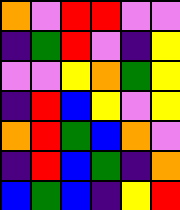[["orange", "violet", "red", "red", "violet", "violet"], ["indigo", "green", "red", "violet", "indigo", "yellow"], ["violet", "violet", "yellow", "orange", "green", "yellow"], ["indigo", "red", "blue", "yellow", "violet", "yellow"], ["orange", "red", "green", "blue", "orange", "violet"], ["indigo", "red", "blue", "green", "indigo", "orange"], ["blue", "green", "blue", "indigo", "yellow", "red"]]